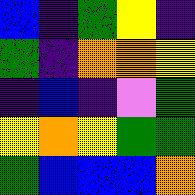[["blue", "indigo", "green", "yellow", "indigo"], ["green", "indigo", "orange", "orange", "yellow"], ["indigo", "blue", "indigo", "violet", "green"], ["yellow", "orange", "yellow", "green", "green"], ["green", "blue", "blue", "blue", "orange"]]